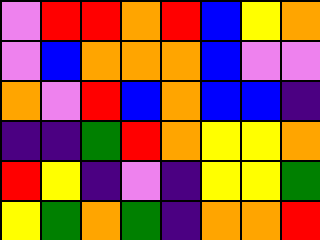[["violet", "red", "red", "orange", "red", "blue", "yellow", "orange"], ["violet", "blue", "orange", "orange", "orange", "blue", "violet", "violet"], ["orange", "violet", "red", "blue", "orange", "blue", "blue", "indigo"], ["indigo", "indigo", "green", "red", "orange", "yellow", "yellow", "orange"], ["red", "yellow", "indigo", "violet", "indigo", "yellow", "yellow", "green"], ["yellow", "green", "orange", "green", "indigo", "orange", "orange", "red"]]